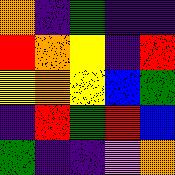[["orange", "indigo", "green", "indigo", "indigo"], ["red", "orange", "yellow", "indigo", "red"], ["yellow", "orange", "yellow", "blue", "green"], ["indigo", "red", "green", "red", "blue"], ["green", "indigo", "indigo", "violet", "orange"]]